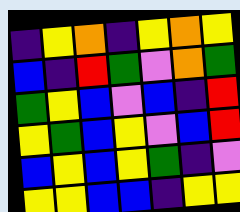[["indigo", "yellow", "orange", "indigo", "yellow", "orange", "yellow"], ["blue", "indigo", "red", "green", "violet", "orange", "green"], ["green", "yellow", "blue", "violet", "blue", "indigo", "red"], ["yellow", "green", "blue", "yellow", "violet", "blue", "red"], ["blue", "yellow", "blue", "yellow", "green", "indigo", "violet"], ["yellow", "yellow", "blue", "blue", "indigo", "yellow", "yellow"]]